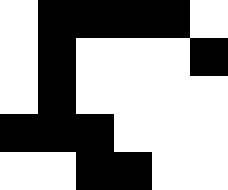[["white", "black", "black", "black", "black", "white"], ["white", "black", "white", "white", "white", "black"], ["white", "black", "white", "white", "white", "white"], ["black", "black", "black", "white", "white", "white"], ["white", "white", "black", "black", "white", "white"]]